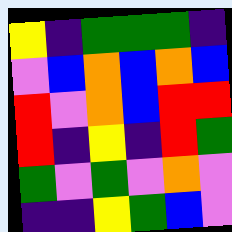[["yellow", "indigo", "green", "green", "green", "indigo"], ["violet", "blue", "orange", "blue", "orange", "blue"], ["red", "violet", "orange", "blue", "red", "red"], ["red", "indigo", "yellow", "indigo", "red", "green"], ["green", "violet", "green", "violet", "orange", "violet"], ["indigo", "indigo", "yellow", "green", "blue", "violet"]]